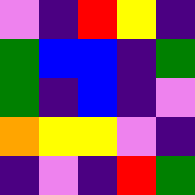[["violet", "indigo", "red", "yellow", "indigo"], ["green", "blue", "blue", "indigo", "green"], ["green", "indigo", "blue", "indigo", "violet"], ["orange", "yellow", "yellow", "violet", "indigo"], ["indigo", "violet", "indigo", "red", "green"]]